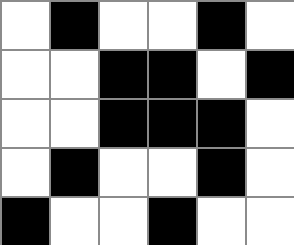[["white", "black", "white", "white", "black", "white"], ["white", "white", "black", "black", "white", "black"], ["white", "white", "black", "black", "black", "white"], ["white", "black", "white", "white", "black", "white"], ["black", "white", "white", "black", "white", "white"]]